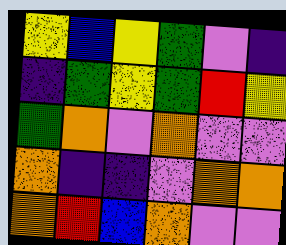[["yellow", "blue", "yellow", "green", "violet", "indigo"], ["indigo", "green", "yellow", "green", "red", "yellow"], ["green", "orange", "violet", "orange", "violet", "violet"], ["orange", "indigo", "indigo", "violet", "orange", "orange"], ["orange", "red", "blue", "orange", "violet", "violet"]]